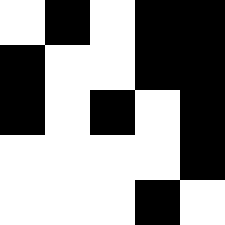[["white", "black", "white", "black", "black"], ["black", "white", "white", "black", "black"], ["black", "white", "black", "white", "black"], ["white", "white", "white", "white", "black"], ["white", "white", "white", "black", "white"]]